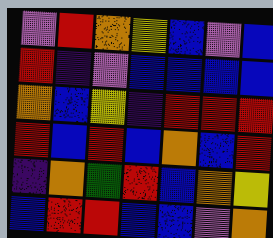[["violet", "red", "orange", "yellow", "blue", "violet", "blue"], ["red", "indigo", "violet", "blue", "blue", "blue", "blue"], ["orange", "blue", "yellow", "indigo", "red", "red", "red"], ["red", "blue", "red", "blue", "orange", "blue", "red"], ["indigo", "orange", "green", "red", "blue", "orange", "yellow"], ["blue", "red", "red", "blue", "blue", "violet", "orange"]]